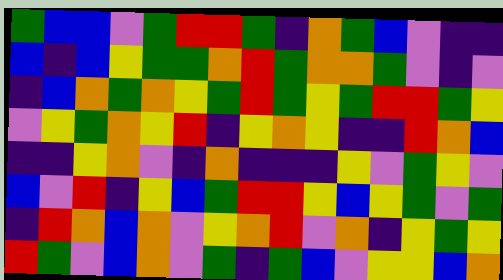[["green", "blue", "blue", "violet", "green", "red", "red", "green", "indigo", "orange", "green", "blue", "violet", "indigo", "indigo"], ["blue", "indigo", "blue", "yellow", "green", "green", "orange", "red", "green", "orange", "orange", "green", "violet", "indigo", "violet"], ["indigo", "blue", "orange", "green", "orange", "yellow", "green", "red", "green", "yellow", "green", "red", "red", "green", "yellow"], ["violet", "yellow", "green", "orange", "yellow", "red", "indigo", "yellow", "orange", "yellow", "indigo", "indigo", "red", "orange", "blue"], ["indigo", "indigo", "yellow", "orange", "violet", "indigo", "orange", "indigo", "indigo", "indigo", "yellow", "violet", "green", "yellow", "violet"], ["blue", "violet", "red", "indigo", "yellow", "blue", "green", "red", "red", "yellow", "blue", "yellow", "green", "violet", "green"], ["indigo", "red", "orange", "blue", "orange", "violet", "yellow", "orange", "red", "violet", "orange", "indigo", "yellow", "green", "yellow"], ["red", "green", "violet", "blue", "orange", "violet", "green", "indigo", "green", "blue", "violet", "yellow", "yellow", "blue", "orange"]]